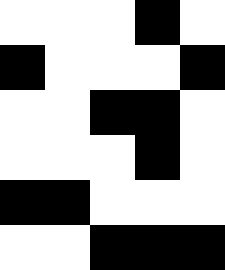[["white", "white", "white", "black", "white"], ["black", "white", "white", "white", "black"], ["white", "white", "black", "black", "white"], ["white", "white", "white", "black", "white"], ["black", "black", "white", "white", "white"], ["white", "white", "black", "black", "black"]]